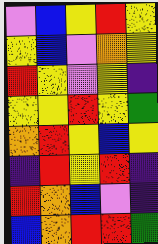[["violet", "blue", "yellow", "red", "yellow"], ["yellow", "blue", "violet", "orange", "yellow"], ["red", "yellow", "violet", "yellow", "indigo"], ["yellow", "yellow", "red", "yellow", "green"], ["orange", "red", "yellow", "blue", "yellow"], ["indigo", "red", "yellow", "red", "indigo"], ["red", "orange", "blue", "violet", "indigo"], ["blue", "orange", "red", "red", "green"]]